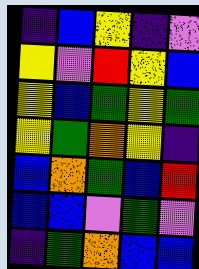[["indigo", "blue", "yellow", "indigo", "violet"], ["yellow", "violet", "red", "yellow", "blue"], ["yellow", "blue", "green", "yellow", "green"], ["yellow", "green", "orange", "yellow", "indigo"], ["blue", "orange", "green", "blue", "red"], ["blue", "blue", "violet", "green", "violet"], ["indigo", "green", "orange", "blue", "blue"]]